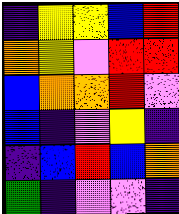[["indigo", "yellow", "yellow", "blue", "red"], ["orange", "yellow", "violet", "red", "red"], ["blue", "orange", "orange", "red", "violet"], ["blue", "indigo", "violet", "yellow", "indigo"], ["indigo", "blue", "red", "blue", "orange"], ["green", "indigo", "violet", "violet", "indigo"]]